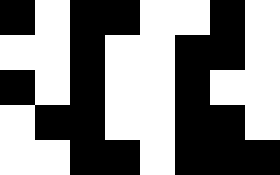[["black", "white", "black", "black", "white", "white", "black", "white"], ["white", "white", "black", "white", "white", "black", "black", "white"], ["black", "white", "black", "white", "white", "black", "white", "white"], ["white", "black", "black", "white", "white", "black", "black", "white"], ["white", "white", "black", "black", "white", "black", "black", "black"]]